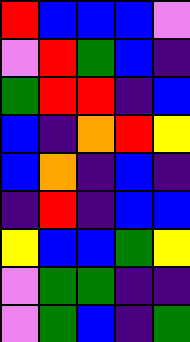[["red", "blue", "blue", "blue", "violet"], ["violet", "red", "green", "blue", "indigo"], ["green", "red", "red", "indigo", "blue"], ["blue", "indigo", "orange", "red", "yellow"], ["blue", "orange", "indigo", "blue", "indigo"], ["indigo", "red", "indigo", "blue", "blue"], ["yellow", "blue", "blue", "green", "yellow"], ["violet", "green", "green", "indigo", "indigo"], ["violet", "green", "blue", "indigo", "green"]]